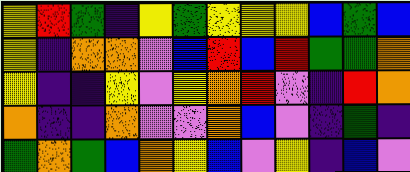[["yellow", "red", "green", "indigo", "yellow", "green", "yellow", "yellow", "yellow", "blue", "green", "blue"], ["yellow", "indigo", "orange", "orange", "violet", "blue", "red", "blue", "red", "green", "green", "orange"], ["yellow", "indigo", "indigo", "yellow", "violet", "yellow", "orange", "red", "violet", "indigo", "red", "orange"], ["orange", "indigo", "indigo", "orange", "violet", "violet", "orange", "blue", "violet", "indigo", "green", "indigo"], ["green", "orange", "green", "blue", "orange", "yellow", "blue", "violet", "yellow", "indigo", "blue", "violet"]]